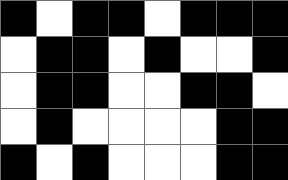[["black", "white", "black", "black", "white", "black", "black", "black"], ["white", "black", "black", "white", "black", "white", "white", "black"], ["white", "black", "black", "white", "white", "black", "black", "white"], ["white", "black", "white", "white", "white", "white", "black", "black"], ["black", "white", "black", "white", "white", "white", "black", "black"]]